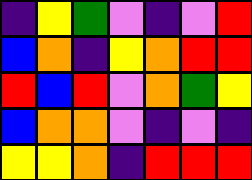[["indigo", "yellow", "green", "violet", "indigo", "violet", "red"], ["blue", "orange", "indigo", "yellow", "orange", "red", "red"], ["red", "blue", "red", "violet", "orange", "green", "yellow"], ["blue", "orange", "orange", "violet", "indigo", "violet", "indigo"], ["yellow", "yellow", "orange", "indigo", "red", "red", "red"]]